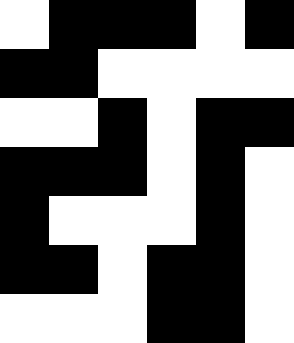[["white", "black", "black", "black", "white", "black"], ["black", "black", "white", "white", "white", "white"], ["white", "white", "black", "white", "black", "black"], ["black", "black", "black", "white", "black", "white"], ["black", "white", "white", "white", "black", "white"], ["black", "black", "white", "black", "black", "white"], ["white", "white", "white", "black", "black", "white"]]